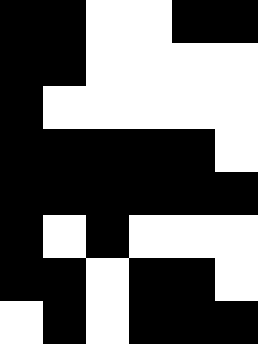[["black", "black", "white", "white", "black", "black"], ["black", "black", "white", "white", "white", "white"], ["black", "white", "white", "white", "white", "white"], ["black", "black", "black", "black", "black", "white"], ["black", "black", "black", "black", "black", "black"], ["black", "white", "black", "white", "white", "white"], ["black", "black", "white", "black", "black", "white"], ["white", "black", "white", "black", "black", "black"]]